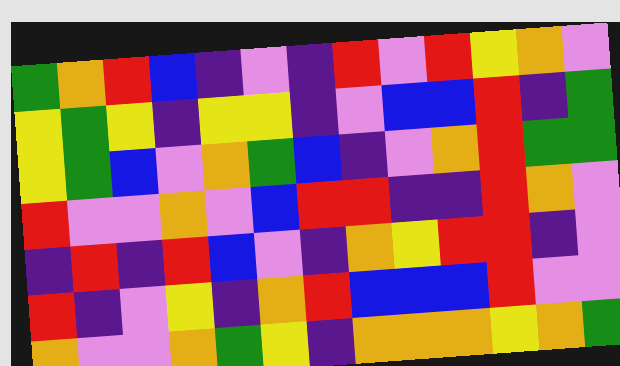[["green", "orange", "red", "blue", "indigo", "violet", "indigo", "red", "violet", "red", "yellow", "orange", "violet"], ["yellow", "green", "yellow", "indigo", "yellow", "yellow", "indigo", "violet", "blue", "blue", "red", "indigo", "green"], ["yellow", "green", "blue", "violet", "orange", "green", "blue", "indigo", "violet", "orange", "red", "green", "green"], ["red", "violet", "violet", "orange", "violet", "blue", "red", "red", "indigo", "indigo", "red", "orange", "violet"], ["indigo", "red", "indigo", "red", "blue", "violet", "indigo", "orange", "yellow", "red", "red", "indigo", "violet"], ["red", "indigo", "violet", "yellow", "indigo", "orange", "red", "blue", "blue", "blue", "red", "violet", "violet"], ["orange", "violet", "violet", "orange", "green", "yellow", "indigo", "orange", "orange", "orange", "yellow", "orange", "green"]]